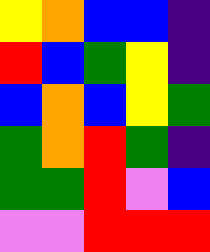[["yellow", "orange", "blue", "blue", "indigo"], ["red", "blue", "green", "yellow", "indigo"], ["blue", "orange", "blue", "yellow", "green"], ["green", "orange", "red", "green", "indigo"], ["green", "green", "red", "violet", "blue"], ["violet", "violet", "red", "red", "red"]]